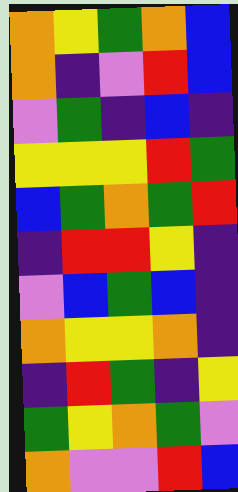[["orange", "yellow", "green", "orange", "blue"], ["orange", "indigo", "violet", "red", "blue"], ["violet", "green", "indigo", "blue", "indigo"], ["yellow", "yellow", "yellow", "red", "green"], ["blue", "green", "orange", "green", "red"], ["indigo", "red", "red", "yellow", "indigo"], ["violet", "blue", "green", "blue", "indigo"], ["orange", "yellow", "yellow", "orange", "indigo"], ["indigo", "red", "green", "indigo", "yellow"], ["green", "yellow", "orange", "green", "violet"], ["orange", "violet", "violet", "red", "blue"]]